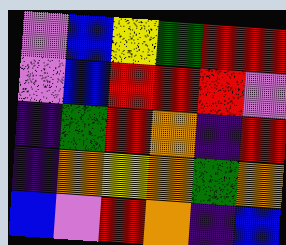[["violet", "blue", "yellow", "green", "red", "red"], ["violet", "blue", "red", "red", "red", "violet"], ["indigo", "green", "red", "orange", "indigo", "red"], ["indigo", "orange", "yellow", "orange", "green", "orange"], ["blue", "violet", "red", "orange", "indigo", "blue"]]